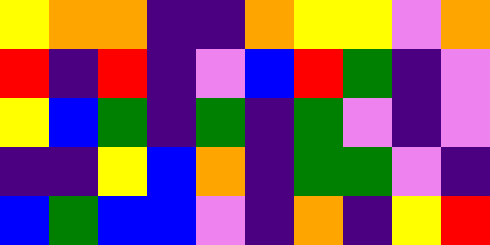[["yellow", "orange", "orange", "indigo", "indigo", "orange", "yellow", "yellow", "violet", "orange"], ["red", "indigo", "red", "indigo", "violet", "blue", "red", "green", "indigo", "violet"], ["yellow", "blue", "green", "indigo", "green", "indigo", "green", "violet", "indigo", "violet"], ["indigo", "indigo", "yellow", "blue", "orange", "indigo", "green", "green", "violet", "indigo"], ["blue", "green", "blue", "blue", "violet", "indigo", "orange", "indigo", "yellow", "red"]]